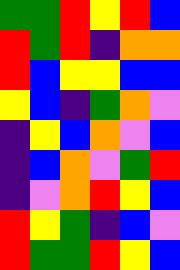[["green", "green", "red", "yellow", "red", "blue"], ["red", "green", "red", "indigo", "orange", "orange"], ["red", "blue", "yellow", "yellow", "blue", "blue"], ["yellow", "blue", "indigo", "green", "orange", "violet"], ["indigo", "yellow", "blue", "orange", "violet", "blue"], ["indigo", "blue", "orange", "violet", "green", "red"], ["indigo", "violet", "orange", "red", "yellow", "blue"], ["red", "yellow", "green", "indigo", "blue", "violet"], ["red", "green", "green", "red", "yellow", "blue"]]